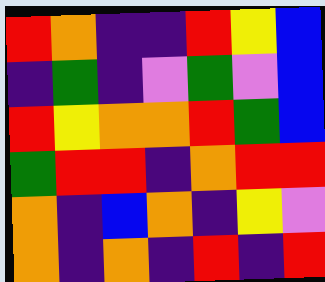[["red", "orange", "indigo", "indigo", "red", "yellow", "blue"], ["indigo", "green", "indigo", "violet", "green", "violet", "blue"], ["red", "yellow", "orange", "orange", "red", "green", "blue"], ["green", "red", "red", "indigo", "orange", "red", "red"], ["orange", "indigo", "blue", "orange", "indigo", "yellow", "violet"], ["orange", "indigo", "orange", "indigo", "red", "indigo", "red"]]